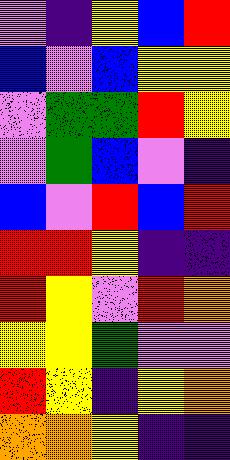[["violet", "indigo", "yellow", "blue", "red"], ["blue", "violet", "blue", "yellow", "yellow"], ["violet", "green", "green", "red", "yellow"], ["violet", "green", "blue", "violet", "indigo"], ["blue", "violet", "red", "blue", "red"], ["red", "red", "yellow", "indigo", "indigo"], ["red", "yellow", "violet", "red", "orange"], ["yellow", "yellow", "green", "violet", "violet"], ["red", "yellow", "indigo", "yellow", "orange"], ["orange", "orange", "yellow", "indigo", "indigo"]]